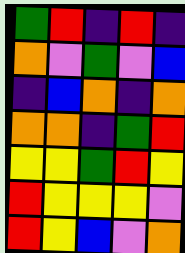[["green", "red", "indigo", "red", "indigo"], ["orange", "violet", "green", "violet", "blue"], ["indigo", "blue", "orange", "indigo", "orange"], ["orange", "orange", "indigo", "green", "red"], ["yellow", "yellow", "green", "red", "yellow"], ["red", "yellow", "yellow", "yellow", "violet"], ["red", "yellow", "blue", "violet", "orange"]]